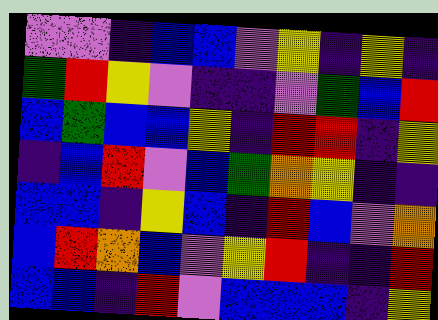[["violet", "violet", "indigo", "blue", "blue", "violet", "yellow", "indigo", "yellow", "indigo"], ["green", "red", "yellow", "violet", "indigo", "indigo", "violet", "green", "blue", "red"], ["blue", "green", "blue", "blue", "yellow", "indigo", "red", "red", "indigo", "yellow"], ["indigo", "blue", "red", "violet", "blue", "green", "orange", "yellow", "indigo", "indigo"], ["blue", "blue", "indigo", "yellow", "blue", "indigo", "red", "blue", "violet", "orange"], ["blue", "red", "orange", "blue", "violet", "yellow", "red", "indigo", "indigo", "red"], ["blue", "blue", "indigo", "red", "violet", "blue", "blue", "blue", "indigo", "yellow"]]